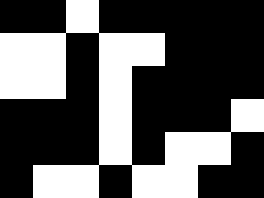[["black", "black", "white", "black", "black", "black", "black", "black"], ["white", "white", "black", "white", "white", "black", "black", "black"], ["white", "white", "black", "white", "black", "black", "black", "black"], ["black", "black", "black", "white", "black", "black", "black", "white"], ["black", "black", "black", "white", "black", "white", "white", "black"], ["black", "white", "white", "black", "white", "white", "black", "black"]]